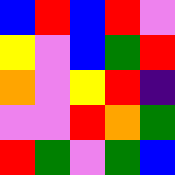[["blue", "red", "blue", "red", "violet"], ["yellow", "violet", "blue", "green", "red"], ["orange", "violet", "yellow", "red", "indigo"], ["violet", "violet", "red", "orange", "green"], ["red", "green", "violet", "green", "blue"]]